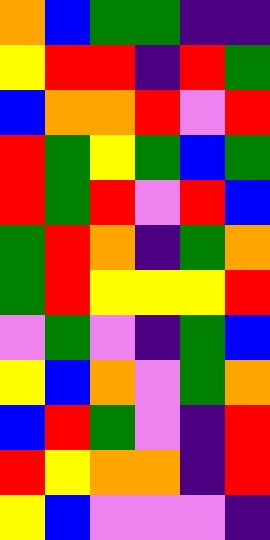[["orange", "blue", "green", "green", "indigo", "indigo"], ["yellow", "red", "red", "indigo", "red", "green"], ["blue", "orange", "orange", "red", "violet", "red"], ["red", "green", "yellow", "green", "blue", "green"], ["red", "green", "red", "violet", "red", "blue"], ["green", "red", "orange", "indigo", "green", "orange"], ["green", "red", "yellow", "yellow", "yellow", "red"], ["violet", "green", "violet", "indigo", "green", "blue"], ["yellow", "blue", "orange", "violet", "green", "orange"], ["blue", "red", "green", "violet", "indigo", "red"], ["red", "yellow", "orange", "orange", "indigo", "red"], ["yellow", "blue", "violet", "violet", "violet", "indigo"]]